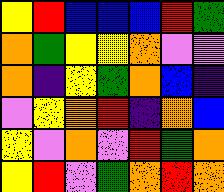[["yellow", "red", "blue", "blue", "blue", "red", "green"], ["orange", "green", "yellow", "yellow", "orange", "violet", "violet"], ["orange", "indigo", "yellow", "green", "orange", "blue", "indigo"], ["violet", "yellow", "orange", "red", "indigo", "orange", "blue"], ["yellow", "violet", "orange", "violet", "red", "green", "orange"], ["yellow", "red", "violet", "green", "orange", "red", "orange"]]